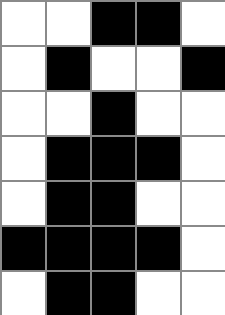[["white", "white", "black", "black", "white"], ["white", "black", "white", "white", "black"], ["white", "white", "black", "white", "white"], ["white", "black", "black", "black", "white"], ["white", "black", "black", "white", "white"], ["black", "black", "black", "black", "white"], ["white", "black", "black", "white", "white"]]